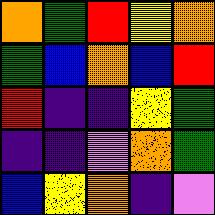[["orange", "green", "red", "yellow", "orange"], ["green", "blue", "orange", "blue", "red"], ["red", "indigo", "indigo", "yellow", "green"], ["indigo", "indigo", "violet", "orange", "green"], ["blue", "yellow", "orange", "indigo", "violet"]]